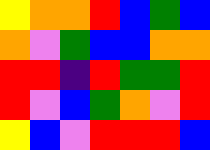[["yellow", "orange", "orange", "red", "blue", "green", "blue"], ["orange", "violet", "green", "blue", "blue", "orange", "orange"], ["red", "red", "indigo", "red", "green", "green", "red"], ["red", "violet", "blue", "green", "orange", "violet", "red"], ["yellow", "blue", "violet", "red", "red", "red", "blue"]]